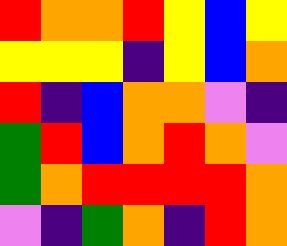[["red", "orange", "orange", "red", "yellow", "blue", "yellow"], ["yellow", "yellow", "yellow", "indigo", "yellow", "blue", "orange"], ["red", "indigo", "blue", "orange", "orange", "violet", "indigo"], ["green", "red", "blue", "orange", "red", "orange", "violet"], ["green", "orange", "red", "red", "red", "red", "orange"], ["violet", "indigo", "green", "orange", "indigo", "red", "orange"]]